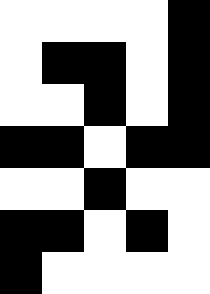[["white", "white", "white", "white", "black"], ["white", "black", "black", "white", "black"], ["white", "white", "black", "white", "black"], ["black", "black", "white", "black", "black"], ["white", "white", "black", "white", "white"], ["black", "black", "white", "black", "white"], ["black", "white", "white", "white", "white"]]